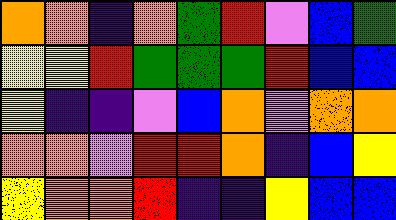[["orange", "orange", "indigo", "orange", "green", "red", "violet", "blue", "green"], ["yellow", "yellow", "red", "green", "green", "green", "red", "blue", "blue"], ["yellow", "indigo", "indigo", "violet", "blue", "orange", "violet", "orange", "orange"], ["orange", "orange", "violet", "red", "red", "orange", "indigo", "blue", "yellow"], ["yellow", "orange", "orange", "red", "indigo", "indigo", "yellow", "blue", "blue"]]